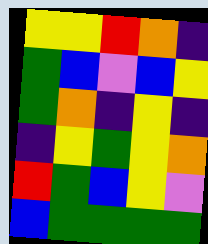[["yellow", "yellow", "red", "orange", "indigo"], ["green", "blue", "violet", "blue", "yellow"], ["green", "orange", "indigo", "yellow", "indigo"], ["indigo", "yellow", "green", "yellow", "orange"], ["red", "green", "blue", "yellow", "violet"], ["blue", "green", "green", "green", "green"]]